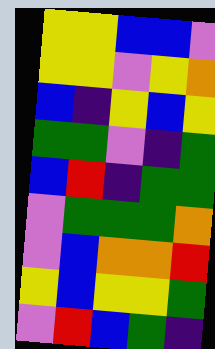[["yellow", "yellow", "blue", "blue", "violet"], ["yellow", "yellow", "violet", "yellow", "orange"], ["blue", "indigo", "yellow", "blue", "yellow"], ["green", "green", "violet", "indigo", "green"], ["blue", "red", "indigo", "green", "green"], ["violet", "green", "green", "green", "orange"], ["violet", "blue", "orange", "orange", "red"], ["yellow", "blue", "yellow", "yellow", "green"], ["violet", "red", "blue", "green", "indigo"]]